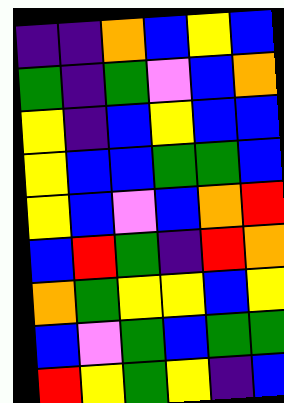[["indigo", "indigo", "orange", "blue", "yellow", "blue"], ["green", "indigo", "green", "violet", "blue", "orange"], ["yellow", "indigo", "blue", "yellow", "blue", "blue"], ["yellow", "blue", "blue", "green", "green", "blue"], ["yellow", "blue", "violet", "blue", "orange", "red"], ["blue", "red", "green", "indigo", "red", "orange"], ["orange", "green", "yellow", "yellow", "blue", "yellow"], ["blue", "violet", "green", "blue", "green", "green"], ["red", "yellow", "green", "yellow", "indigo", "blue"]]